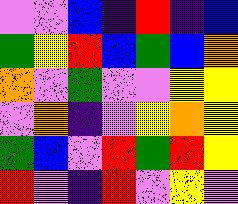[["violet", "violet", "blue", "indigo", "red", "indigo", "blue"], ["green", "yellow", "red", "blue", "green", "blue", "orange"], ["orange", "violet", "green", "violet", "violet", "yellow", "yellow"], ["violet", "orange", "indigo", "violet", "yellow", "orange", "yellow"], ["green", "blue", "violet", "red", "green", "red", "yellow"], ["red", "violet", "indigo", "red", "violet", "yellow", "violet"]]